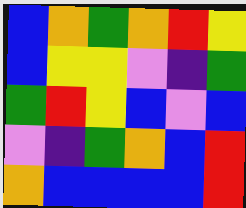[["blue", "orange", "green", "orange", "red", "yellow"], ["blue", "yellow", "yellow", "violet", "indigo", "green"], ["green", "red", "yellow", "blue", "violet", "blue"], ["violet", "indigo", "green", "orange", "blue", "red"], ["orange", "blue", "blue", "blue", "blue", "red"]]